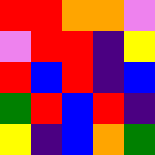[["red", "red", "orange", "orange", "violet"], ["violet", "red", "red", "indigo", "yellow"], ["red", "blue", "red", "indigo", "blue"], ["green", "red", "blue", "red", "indigo"], ["yellow", "indigo", "blue", "orange", "green"]]